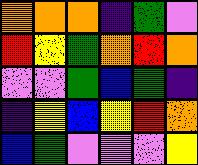[["orange", "orange", "orange", "indigo", "green", "violet"], ["red", "yellow", "green", "orange", "red", "orange"], ["violet", "violet", "green", "blue", "green", "indigo"], ["indigo", "yellow", "blue", "yellow", "red", "orange"], ["blue", "green", "violet", "violet", "violet", "yellow"]]